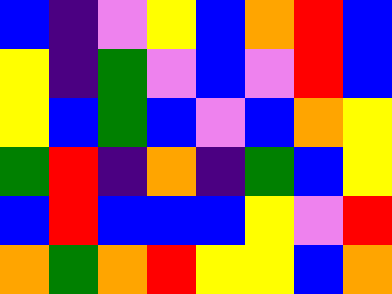[["blue", "indigo", "violet", "yellow", "blue", "orange", "red", "blue"], ["yellow", "indigo", "green", "violet", "blue", "violet", "red", "blue"], ["yellow", "blue", "green", "blue", "violet", "blue", "orange", "yellow"], ["green", "red", "indigo", "orange", "indigo", "green", "blue", "yellow"], ["blue", "red", "blue", "blue", "blue", "yellow", "violet", "red"], ["orange", "green", "orange", "red", "yellow", "yellow", "blue", "orange"]]